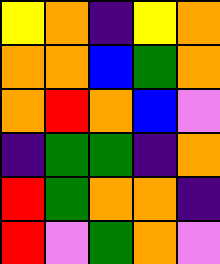[["yellow", "orange", "indigo", "yellow", "orange"], ["orange", "orange", "blue", "green", "orange"], ["orange", "red", "orange", "blue", "violet"], ["indigo", "green", "green", "indigo", "orange"], ["red", "green", "orange", "orange", "indigo"], ["red", "violet", "green", "orange", "violet"]]